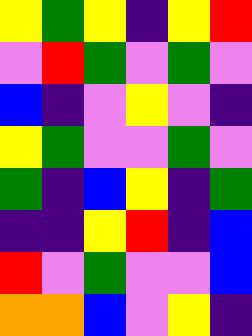[["yellow", "green", "yellow", "indigo", "yellow", "red"], ["violet", "red", "green", "violet", "green", "violet"], ["blue", "indigo", "violet", "yellow", "violet", "indigo"], ["yellow", "green", "violet", "violet", "green", "violet"], ["green", "indigo", "blue", "yellow", "indigo", "green"], ["indigo", "indigo", "yellow", "red", "indigo", "blue"], ["red", "violet", "green", "violet", "violet", "blue"], ["orange", "orange", "blue", "violet", "yellow", "indigo"]]